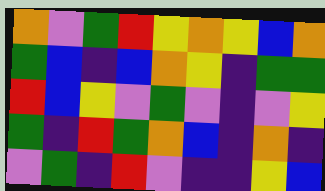[["orange", "violet", "green", "red", "yellow", "orange", "yellow", "blue", "orange"], ["green", "blue", "indigo", "blue", "orange", "yellow", "indigo", "green", "green"], ["red", "blue", "yellow", "violet", "green", "violet", "indigo", "violet", "yellow"], ["green", "indigo", "red", "green", "orange", "blue", "indigo", "orange", "indigo"], ["violet", "green", "indigo", "red", "violet", "indigo", "indigo", "yellow", "blue"]]